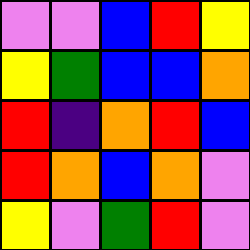[["violet", "violet", "blue", "red", "yellow"], ["yellow", "green", "blue", "blue", "orange"], ["red", "indigo", "orange", "red", "blue"], ["red", "orange", "blue", "orange", "violet"], ["yellow", "violet", "green", "red", "violet"]]